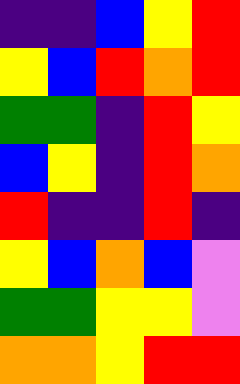[["indigo", "indigo", "blue", "yellow", "red"], ["yellow", "blue", "red", "orange", "red"], ["green", "green", "indigo", "red", "yellow"], ["blue", "yellow", "indigo", "red", "orange"], ["red", "indigo", "indigo", "red", "indigo"], ["yellow", "blue", "orange", "blue", "violet"], ["green", "green", "yellow", "yellow", "violet"], ["orange", "orange", "yellow", "red", "red"]]